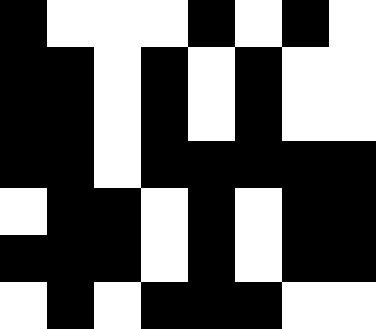[["black", "white", "white", "white", "black", "white", "black", "white"], ["black", "black", "white", "black", "white", "black", "white", "white"], ["black", "black", "white", "black", "white", "black", "white", "white"], ["black", "black", "white", "black", "black", "black", "black", "black"], ["white", "black", "black", "white", "black", "white", "black", "black"], ["black", "black", "black", "white", "black", "white", "black", "black"], ["white", "black", "white", "black", "black", "black", "white", "white"]]